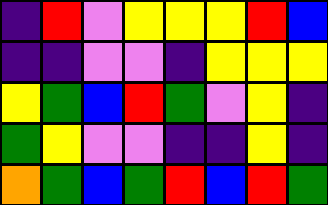[["indigo", "red", "violet", "yellow", "yellow", "yellow", "red", "blue"], ["indigo", "indigo", "violet", "violet", "indigo", "yellow", "yellow", "yellow"], ["yellow", "green", "blue", "red", "green", "violet", "yellow", "indigo"], ["green", "yellow", "violet", "violet", "indigo", "indigo", "yellow", "indigo"], ["orange", "green", "blue", "green", "red", "blue", "red", "green"]]